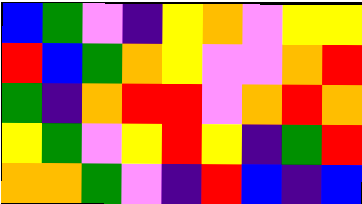[["blue", "green", "violet", "indigo", "yellow", "orange", "violet", "yellow", "yellow"], ["red", "blue", "green", "orange", "yellow", "violet", "violet", "orange", "red"], ["green", "indigo", "orange", "red", "red", "violet", "orange", "red", "orange"], ["yellow", "green", "violet", "yellow", "red", "yellow", "indigo", "green", "red"], ["orange", "orange", "green", "violet", "indigo", "red", "blue", "indigo", "blue"]]